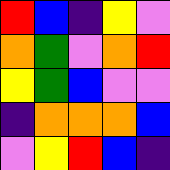[["red", "blue", "indigo", "yellow", "violet"], ["orange", "green", "violet", "orange", "red"], ["yellow", "green", "blue", "violet", "violet"], ["indigo", "orange", "orange", "orange", "blue"], ["violet", "yellow", "red", "blue", "indigo"]]